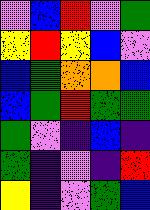[["violet", "blue", "red", "violet", "green"], ["yellow", "red", "yellow", "blue", "violet"], ["blue", "green", "orange", "orange", "blue"], ["blue", "green", "red", "green", "green"], ["green", "violet", "indigo", "blue", "indigo"], ["green", "indigo", "violet", "indigo", "red"], ["yellow", "indigo", "violet", "green", "blue"]]